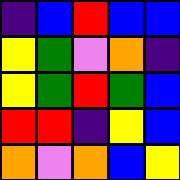[["indigo", "blue", "red", "blue", "blue"], ["yellow", "green", "violet", "orange", "indigo"], ["yellow", "green", "red", "green", "blue"], ["red", "red", "indigo", "yellow", "blue"], ["orange", "violet", "orange", "blue", "yellow"]]